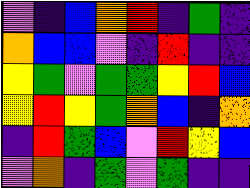[["violet", "indigo", "blue", "orange", "red", "indigo", "green", "indigo"], ["orange", "blue", "blue", "violet", "indigo", "red", "indigo", "indigo"], ["yellow", "green", "violet", "green", "green", "yellow", "red", "blue"], ["yellow", "red", "yellow", "green", "orange", "blue", "indigo", "orange"], ["indigo", "red", "green", "blue", "violet", "red", "yellow", "blue"], ["violet", "orange", "indigo", "green", "violet", "green", "indigo", "indigo"]]